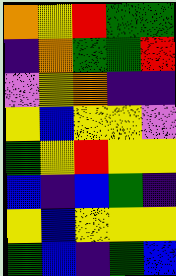[["orange", "yellow", "red", "green", "green"], ["indigo", "orange", "green", "green", "red"], ["violet", "yellow", "orange", "indigo", "indigo"], ["yellow", "blue", "yellow", "yellow", "violet"], ["green", "yellow", "red", "yellow", "yellow"], ["blue", "indigo", "blue", "green", "indigo"], ["yellow", "blue", "yellow", "yellow", "yellow"], ["green", "blue", "indigo", "green", "blue"]]